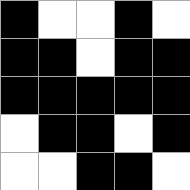[["black", "white", "white", "black", "white"], ["black", "black", "white", "black", "black"], ["black", "black", "black", "black", "black"], ["white", "black", "black", "white", "black"], ["white", "white", "black", "black", "white"]]